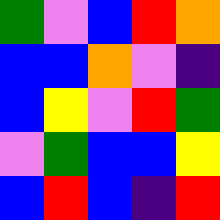[["green", "violet", "blue", "red", "orange"], ["blue", "blue", "orange", "violet", "indigo"], ["blue", "yellow", "violet", "red", "green"], ["violet", "green", "blue", "blue", "yellow"], ["blue", "red", "blue", "indigo", "red"]]